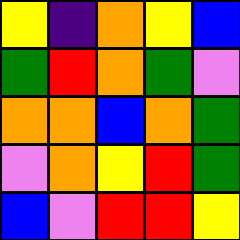[["yellow", "indigo", "orange", "yellow", "blue"], ["green", "red", "orange", "green", "violet"], ["orange", "orange", "blue", "orange", "green"], ["violet", "orange", "yellow", "red", "green"], ["blue", "violet", "red", "red", "yellow"]]